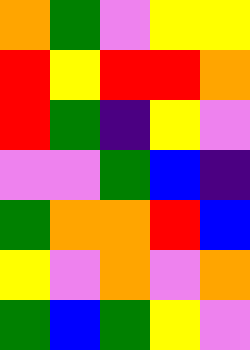[["orange", "green", "violet", "yellow", "yellow"], ["red", "yellow", "red", "red", "orange"], ["red", "green", "indigo", "yellow", "violet"], ["violet", "violet", "green", "blue", "indigo"], ["green", "orange", "orange", "red", "blue"], ["yellow", "violet", "orange", "violet", "orange"], ["green", "blue", "green", "yellow", "violet"]]